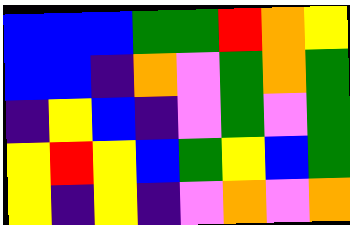[["blue", "blue", "blue", "green", "green", "red", "orange", "yellow"], ["blue", "blue", "indigo", "orange", "violet", "green", "orange", "green"], ["indigo", "yellow", "blue", "indigo", "violet", "green", "violet", "green"], ["yellow", "red", "yellow", "blue", "green", "yellow", "blue", "green"], ["yellow", "indigo", "yellow", "indigo", "violet", "orange", "violet", "orange"]]